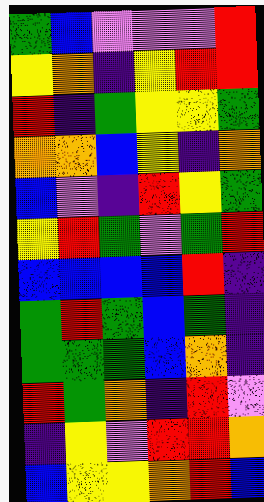[["green", "blue", "violet", "violet", "violet", "red"], ["yellow", "orange", "indigo", "yellow", "red", "red"], ["red", "indigo", "green", "yellow", "yellow", "green"], ["orange", "orange", "blue", "yellow", "indigo", "orange"], ["blue", "violet", "indigo", "red", "yellow", "green"], ["yellow", "red", "green", "violet", "green", "red"], ["blue", "blue", "blue", "blue", "red", "indigo"], ["green", "red", "green", "blue", "green", "indigo"], ["green", "green", "green", "blue", "orange", "indigo"], ["red", "green", "orange", "indigo", "red", "violet"], ["indigo", "yellow", "violet", "red", "red", "orange"], ["blue", "yellow", "yellow", "orange", "red", "blue"]]